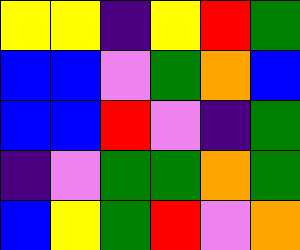[["yellow", "yellow", "indigo", "yellow", "red", "green"], ["blue", "blue", "violet", "green", "orange", "blue"], ["blue", "blue", "red", "violet", "indigo", "green"], ["indigo", "violet", "green", "green", "orange", "green"], ["blue", "yellow", "green", "red", "violet", "orange"]]